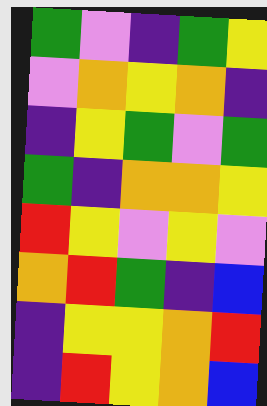[["green", "violet", "indigo", "green", "yellow"], ["violet", "orange", "yellow", "orange", "indigo"], ["indigo", "yellow", "green", "violet", "green"], ["green", "indigo", "orange", "orange", "yellow"], ["red", "yellow", "violet", "yellow", "violet"], ["orange", "red", "green", "indigo", "blue"], ["indigo", "yellow", "yellow", "orange", "red"], ["indigo", "red", "yellow", "orange", "blue"]]